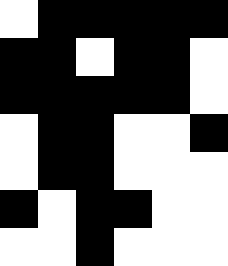[["white", "black", "black", "black", "black", "black"], ["black", "black", "white", "black", "black", "white"], ["black", "black", "black", "black", "black", "white"], ["white", "black", "black", "white", "white", "black"], ["white", "black", "black", "white", "white", "white"], ["black", "white", "black", "black", "white", "white"], ["white", "white", "black", "white", "white", "white"]]